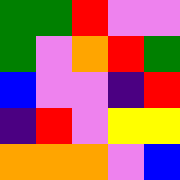[["green", "green", "red", "violet", "violet"], ["green", "violet", "orange", "red", "green"], ["blue", "violet", "violet", "indigo", "red"], ["indigo", "red", "violet", "yellow", "yellow"], ["orange", "orange", "orange", "violet", "blue"]]